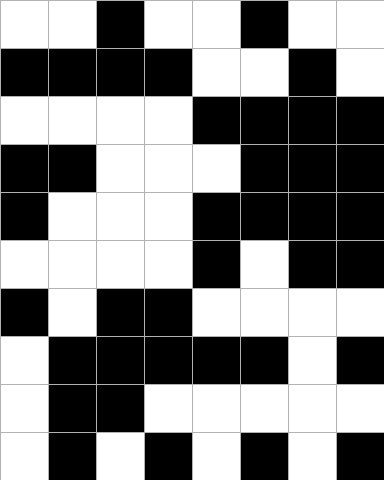[["white", "white", "black", "white", "white", "black", "white", "white"], ["black", "black", "black", "black", "white", "white", "black", "white"], ["white", "white", "white", "white", "black", "black", "black", "black"], ["black", "black", "white", "white", "white", "black", "black", "black"], ["black", "white", "white", "white", "black", "black", "black", "black"], ["white", "white", "white", "white", "black", "white", "black", "black"], ["black", "white", "black", "black", "white", "white", "white", "white"], ["white", "black", "black", "black", "black", "black", "white", "black"], ["white", "black", "black", "white", "white", "white", "white", "white"], ["white", "black", "white", "black", "white", "black", "white", "black"]]